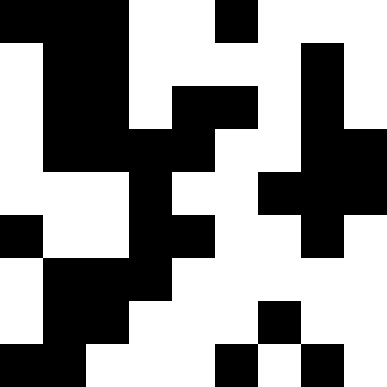[["black", "black", "black", "white", "white", "black", "white", "white", "white"], ["white", "black", "black", "white", "white", "white", "white", "black", "white"], ["white", "black", "black", "white", "black", "black", "white", "black", "white"], ["white", "black", "black", "black", "black", "white", "white", "black", "black"], ["white", "white", "white", "black", "white", "white", "black", "black", "black"], ["black", "white", "white", "black", "black", "white", "white", "black", "white"], ["white", "black", "black", "black", "white", "white", "white", "white", "white"], ["white", "black", "black", "white", "white", "white", "black", "white", "white"], ["black", "black", "white", "white", "white", "black", "white", "black", "white"]]